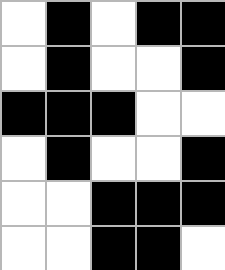[["white", "black", "white", "black", "black"], ["white", "black", "white", "white", "black"], ["black", "black", "black", "white", "white"], ["white", "black", "white", "white", "black"], ["white", "white", "black", "black", "black"], ["white", "white", "black", "black", "white"]]